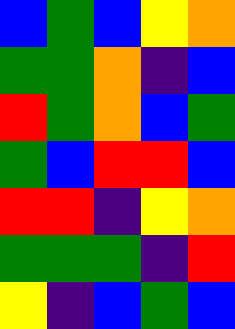[["blue", "green", "blue", "yellow", "orange"], ["green", "green", "orange", "indigo", "blue"], ["red", "green", "orange", "blue", "green"], ["green", "blue", "red", "red", "blue"], ["red", "red", "indigo", "yellow", "orange"], ["green", "green", "green", "indigo", "red"], ["yellow", "indigo", "blue", "green", "blue"]]